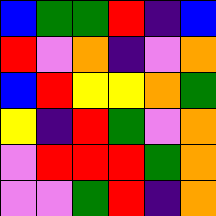[["blue", "green", "green", "red", "indigo", "blue"], ["red", "violet", "orange", "indigo", "violet", "orange"], ["blue", "red", "yellow", "yellow", "orange", "green"], ["yellow", "indigo", "red", "green", "violet", "orange"], ["violet", "red", "red", "red", "green", "orange"], ["violet", "violet", "green", "red", "indigo", "orange"]]